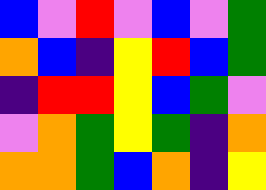[["blue", "violet", "red", "violet", "blue", "violet", "green"], ["orange", "blue", "indigo", "yellow", "red", "blue", "green"], ["indigo", "red", "red", "yellow", "blue", "green", "violet"], ["violet", "orange", "green", "yellow", "green", "indigo", "orange"], ["orange", "orange", "green", "blue", "orange", "indigo", "yellow"]]